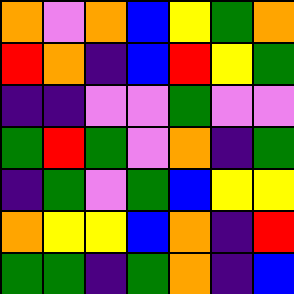[["orange", "violet", "orange", "blue", "yellow", "green", "orange"], ["red", "orange", "indigo", "blue", "red", "yellow", "green"], ["indigo", "indigo", "violet", "violet", "green", "violet", "violet"], ["green", "red", "green", "violet", "orange", "indigo", "green"], ["indigo", "green", "violet", "green", "blue", "yellow", "yellow"], ["orange", "yellow", "yellow", "blue", "orange", "indigo", "red"], ["green", "green", "indigo", "green", "orange", "indigo", "blue"]]